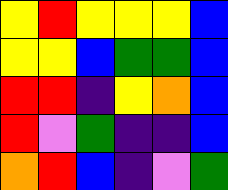[["yellow", "red", "yellow", "yellow", "yellow", "blue"], ["yellow", "yellow", "blue", "green", "green", "blue"], ["red", "red", "indigo", "yellow", "orange", "blue"], ["red", "violet", "green", "indigo", "indigo", "blue"], ["orange", "red", "blue", "indigo", "violet", "green"]]